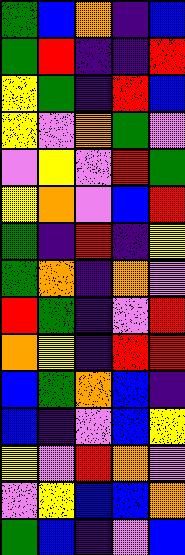[["green", "blue", "orange", "indigo", "blue"], ["green", "red", "indigo", "indigo", "red"], ["yellow", "green", "indigo", "red", "blue"], ["yellow", "violet", "orange", "green", "violet"], ["violet", "yellow", "violet", "red", "green"], ["yellow", "orange", "violet", "blue", "red"], ["green", "indigo", "red", "indigo", "yellow"], ["green", "orange", "indigo", "orange", "violet"], ["red", "green", "indigo", "violet", "red"], ["orange", "yellow", "indigo", "red", "red"], ["blue", "green", "orange", "blue", "indigo"], ["blue", "indigo", "violet", "blue", "yellow"], ["yellow", "violet", "red", "orange", "violet"], ["violet", "yellow", "blue", "blue", "orange"], ["green", "blue", "indigo", "violet", "blue"]]